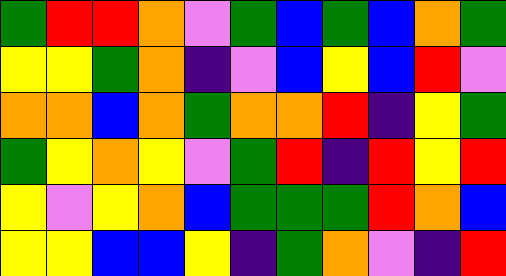[["green", "red", "red", "orange", "violet", "green", "blue", "green", "blue", "orange", "green"], ["yellow", "yellow", "green", "orange", "indigo", "violet", "blue", "yellow", "blue", "red", "violet"], ["orange", "orange", "blue", "orange", "green", "orange", "orange", "red", "indigo", "yellow", "green"], ["green", "yellow", "orange", "yellow", "violet", "green", "red", "indigo", "red", "yellow", "red"], ["yellow", "violet", "yellow", "orange", "blue", "green", "green", "green", "red", "orange", "blue"], ["yellow", "yellow", "blue", "blue", "yellow", "indigo", "green", "orange", "violet", "indigo", "red"]]